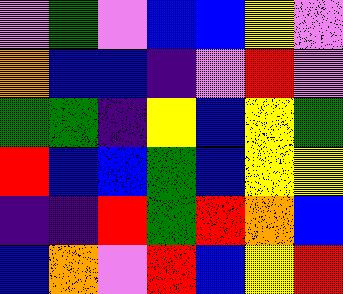[["violet", "green", "violet", "blue", "blue", "yellow", "violet"], ["orange", "blue", "blue", "indigo", "violet", "red", "violet"], ["green", "green", "indigo", "yellow", "blue", "yellow", "green"], ["red", "blue", "blue", "green", "blue", "yellow", "yellow"], ["indigo", "indigo", "red", "green", "red", "orange", "blue"], ["blue", "orange", "violet", "red", "blue", "yellow", "red"]]